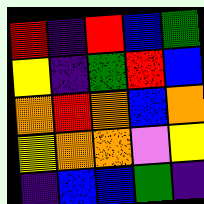[["red", "indigo", "red", "blue", "green"], ["yellow", "indigo", "green", "red", "blue"], ["orange", "red", "orange", "blue", "orange"], ["yellow", "orange", "orange", "violet", "yellow"], ["indigo", "blue", "blue", "green", "indigo"]]